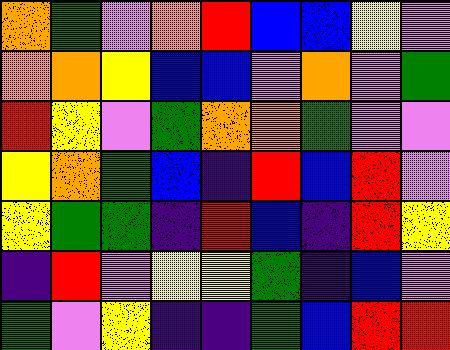[["orange", "green", "violet", "orange", "red", "blue", "blue", "yellow", "violet"], ["orange", "orange", "yellow", "blue", "blue", "violet", "orange", "violet", "green"], ["red", "yellow", "violet", "green", "orange", "orange", "green", "violet", "violet"], ["yellow", "orange", "green", "blue", "indigo", "red", "blue", "red", "violet"], ["yellow", "green", "green", "indigo", "red", "blue", "indigo", "red", "yellow"], ["indigo", "red", "violet", "yellow", "yellow", "green", "indigo", "blue", "violet"], ["green", "violet", "yellow", "indigo", "indigo", "green", "blue", "red", "red"]]